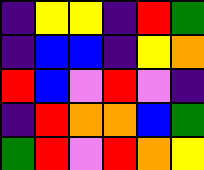[["indigo", "yellow", "yellow", "indigo", "red", "green"], ["indigo", "blue", "blue", "indigo", "yellow", "orange"], ["red", "blue", "violet", "red", "violet", "indigo"], ["indigo", "red", "orange", "orange", "blue", "green"], ["green", "red", "violet", "red", "orange", "yellow"]]